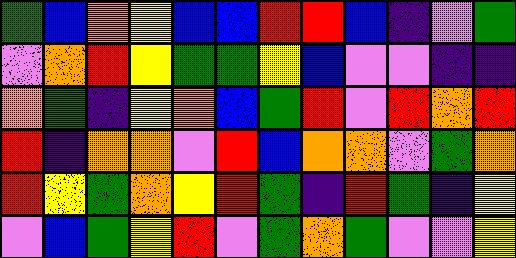[["green", "blue", "orange", "yellow", "blue", "blue", "red", "red", "blue", "indigo", "violet", "green"], ["violet", "orange", "red", "yellow", "green", "green", "yellow", "blue", "violet", "violet", "indigo", "indigo"], ["orange", "green", "indigo", "yellow", "orange", "blue", "green", "red", "violet", "red", "orange", "red"], ["red", "indigo", "orange", "orange", "violet", "red", "blue", "orange", "orange", "violet", "green", "orange"], ["red", "yellow", "green", "orange", "yellow", "red", "green", "indigo", "red", "green", "indigo", "yellow"], ["violet", "blue", "green", "yellow", "red", "violet", "green", "orange", "green", "violet", "violet", "yellow"]]